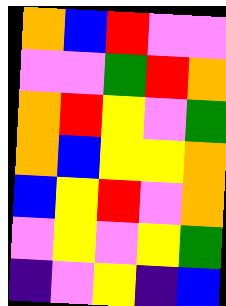[["orange", "blue", "red", "violet", "violet"], ["violet", "violet", "green", "red", "orange"], ["orange", "red", "yellow", "violet", "green"], ["orange", "blue", "yellow", "yellow", "orange"], ["blue", "yellow", "red", "violet", "orange"], ["violet", "yellow", "violet", "yellow", "green"], ["indigo", "violet", "yellow", "indigo", "blue"]]